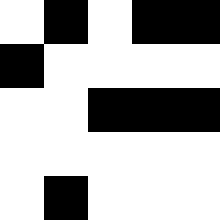[["white", "black", "white", "black", "black"], ["black", "white", "white", "white", "white"], ["white", "white", "black", "black", "black"], ["white", "white", "white", "white", "white"], ["white", "black", "white", "white", "white"]]